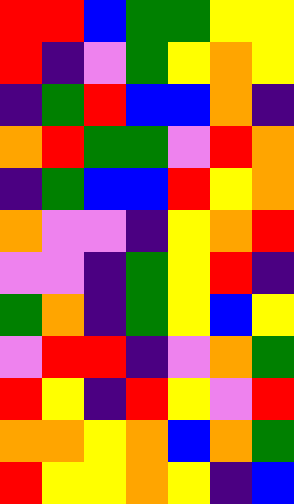[["red", "red", "blue", "green", "green", "yellow", "yellow"], ["red", "indigo", "violet", "green", "yellow", "orange", "yellow"], ["indigo", "green", "red", "blue", "blue", "orange", "indigo"], ["orange", "red", "green", "green", "violet", "red", "orange"], ["indigo", "green", "blue", "blue", "red", "yellow", "orange"], ["orange", "violet", "violet", "indigo", "yellow", "orange", "red"], ["violet", "violet", "indigo", "green", "yellow", "red", "indigo"], ["green", "orange", "indigo", "green", "yellow", "blue", "yellow"], ["violet", "red", "red", "indigo", "violet", "orange", "green"], ["red", "yellow", "indigo", "red", "yellow", "violet", "red"], ["orange", "orange", "yellow", "orange", "blue", "orange", "green"], ["red", "yellow", "yellow", "orange", "yellow", "indigo", "blue"]]